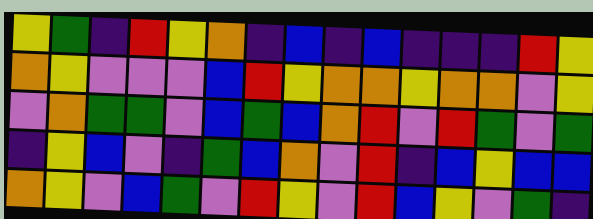[["yellow", "green", "indigo", "red", "yellow", "orange", "indigo", "blue", "indigo", "blue", "indigo", "indigo", "indigo", "red", "yellow"], ["orange", "yellow", "violet", "violet", "violet", "blue", "red", "yellow", "orange", "orange", "yellow", "orange", "orange", "violet", "yellow"], ["violet", "orange", "green", "green", "violet", "blue", "green", "blue", "orange", "red", "violet", "red", "green", "violet", "green"], ["indigo", "yellow", "blue", "violet", "indigo", "green", "blue", "orange", "violet", "red", "indigo", "blue", "yellow", "blue", "blue"], ["orange", "yellow", "violet", "blue", "green", "violet", "red", "yellow", "violet", "red", "blue", "yellow", "violet", "green", "indigo"]]